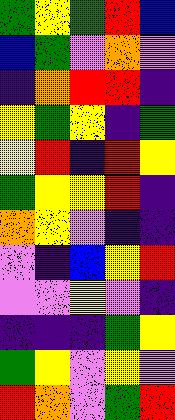[["green", "yellow", "green", "red", "blue"], ["blue", "green", "violet", "orange", "violet"], ["indigo", "orange", "red", "red", "indigo"], ["yellow", "green", "yellow", "indigo", "green"], ["yellow", "red", "indigo", "red", "yellow"], ["green", "yellow", "yellow", "red", "indigo"], ["orange", "yellow", "violet", "indigo", "indigo"], ["violet", "indigo", "blue", "yellow", "red"], ["violet", "violet", "yellow", "violet", "indigo"], ["indigo", "indigo", "indigo", "green", "yellow"], ["green", "yellow", "violet", "yellow", "violet"], ["red", "orange", "violet", "green", "red"]]